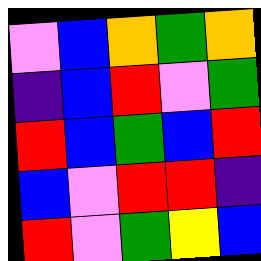[["violet", "blue", "orange", "green", "orange"], ["indigo", "blue", "red", "violet", "green"], ["red", "blue", "green", "blue", "red"], ["blue", "violet", "red", "red", "indigo"], ["red", "violet", "green", "yellow", "blue"]]